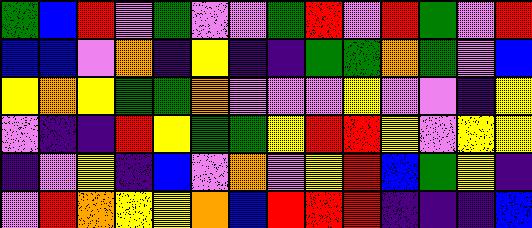[["green", "blue", "red", "violet", "green", "violet", "violet", "green", "red", "violet", "red", "green", "violet", "red"], ["blue", "blue", "violet", "orange", "indigo", "yellow", "indigo", "indigo", "green", "green", "orange", "green", "violet", "blue"], ["yellow", "orange", "yellow", "green", "green", "orange", "violet", "violet", "violet", "yellow", "violet", "violet", "indigo", "yellow"], ["violet", "indigo", "indigo", "red", "yellow", "green", "green", "yellow", "red", "red", "yellow", "violet", "yellow", "yellow"], ["indigo", "violet", "yellow", "indigo", "blue", "violet", "orange", "violet", "yellow", "red", "blue", "green", "yellow", "indigo"], ["violet", "red", "orange", "yellow", "yellow", "orange", "blue", "red", "red", "red", "indigo", "indigo", "indigo", "blue"]]